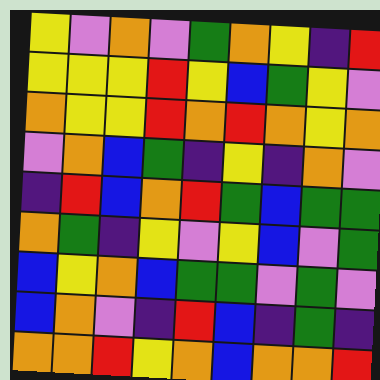[["yellow", "violet", "orange", "violet", "green", "orange", "yellow", "indigo", "red"], ["yellow", "yellow", "yellow", "red", "yellow", "blue", "green", "yellow", "violet"], ["orange", "yellow", "yellow", "red", "orange", "red", "orange", "yellow", "orange"], ["violet", "orange", "blue", "green", "indigo", "yellow", "indigo", "orange", "violet"], ["indigo", "red", "blue", "orange", "red", "green", "blue", "green", "green"], ["orange", "green", "indigo", "yellow", "violet", "yellow", "blue", "violet", "green"], ["blue", "yellow", "orange", "blue", "green", "green", "violet", "green", "violet"], ["blue", "orange", "violet", "indigo", "red", "blue", "indigo", "green", "indigo"], ["orange", "orange", "red", "yellow", "orange", "blue", "orange", "orange", "red"]]